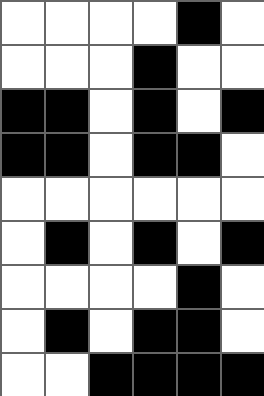[["white", "white", "white", "white", "black", "white"], ["white", "white", "white", "black", "white", "white"], ["black", "black", "white", "black", "white", "black"], ["black", "black", "white", "black", "black", "white"], ["white", "white", "white", "white", "white", "white"], ["white", "black", "white", "black", "white", "black"], ["white", "white", "white", "white", "black", "white"], ["white", "black", "white", "black", "black", "white"], ["white", "white", "black", "black", "black", "black"]]